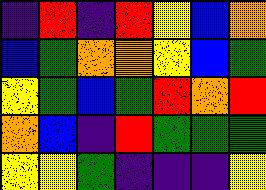[["indigo", "red", "indigo", "red", "yellow", "blue", "orange"], ["blue", "green", "orange", "orange", "yellow", "blue", "green"], ["yellow", "green", "blue", "green", "red", "orange", "red"], ["orange", "blue", "indigo", "red", "green", "green", "green"], ["yellow", "yellow", "green", "indigo", "indigo", "indigo", "yellow"]]